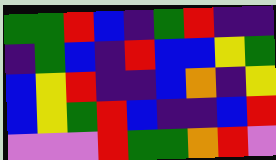[["green", "green", "red", "blue", "indigo", "green", "red", "indigo", "indigo"], ["indigo", "green", "blue", "indigo", "red", "blue", "blue", "yellow", "green"], ["blue", "yellow", "red", "indigo", "indigo", "blue", "orange", "indigo", "yellow"], ["blue", "yellow", "green", "red", "blue", "indigo", "indigo", "blue", "red"], ["violet", "violet", "violet", "red", "green", "green", "orange", "red", "violet"]]